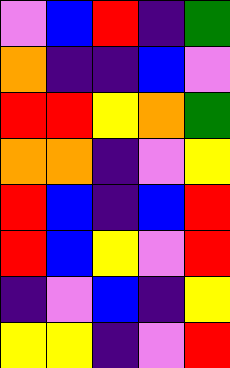[["violet", "blue", "red", "indigo", "green"], ["orange", "indigo", "indigo", "blue", "violet"], ["red", "red", "yellow", "orange", "green"], ["orange", "orange", "indigo", "violet", "yellow"], ["red", "blue", "indigo", "blue", "red"], ["red", "blue", "yellow", "violet", "red"], ["indigo", "violet", "blue", "indigo", "yellow"], ["yellow", "yellow", "indigo", "violet", "red"]]